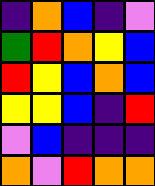[["indigo", "orange", "blue", "indigo", "violet"], ["green", "red", "orange", "yellow", "blue"], ["red", "yellow", "blue", "orange", "blue"], ["yellow", "yellow", "blue", "indigo", "red"], ["violet", "blue", "indigo", "indigo", "indigo"], ["orange", "violet", "red", "orange", "orange"]]